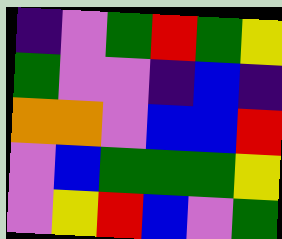[["indigo", "violet", "green", "red", "green", "yellow"], ["green", "violet", "violet", "indigo", "blue", "indigo"], ["orange", "orange", "violet", "blue", "blue", "red"], ["violet", "blue", "green", "green", "green", "yellow"], ["violet", "yellow", "red", "blue", "violet", "green"]]